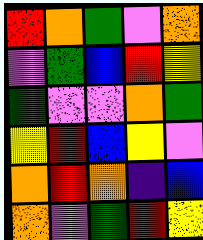[["red", "orange", "green", "violet", "orange"], ["violet", "green", "blue", "red", "yellow"], ["green", "violet", "violet", "orange", "green"], ["yellow", "red", "blue", "yellow", "violet"], ["orange", "red", "orange", "indigo", "blue"], ["orange", "violet", "green", "red", "yellow"]]